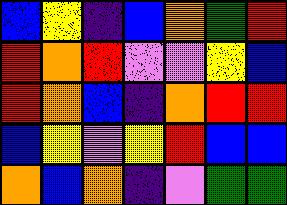[["blue", "yellow", "indigo", "blue", "orange", "green", "red"], ["red", "orange", "red", "violet", "violet", "yellow", "blue"], ["red", "orange", "blue", "indigo", "orange", "red", "red"], ["blue", "yellow", "violet", "yellow", "red", "blue", "blue"], ["orange", "blue", "orange", "indigo", "violet", "green", "green"]]